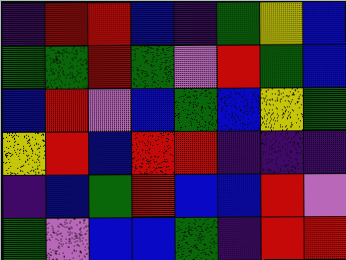[["indigo", "red", "red", "blue", "indigo", "green", "yellow", "blue"], ["green", "green", "red", "green", "violet", "red", "green", "blue"], ["blue", "red", "violet", "blue", "green", "blue", "yellow", "green"], ["yellow", "red", "blue", "red", "red", "indigo", "indigo", "indigo"], ["indigo", "blue", "green", "red", "blue", "blue", "red", "violet"], ["green", "violet", "blue", "blue", "green", "indigo", "red", "red"]]